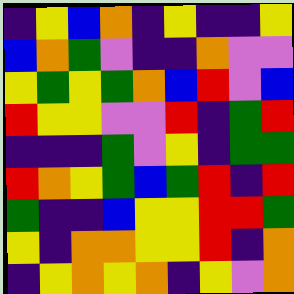[["indigo", "yellow", "blue", "orange", "indigo", "yellow", "indigo", "indigo", "yellow"], ["blue", "orange", "green", "violet", "indigo", "indigo", "orange", "violet", "violet"], ["yellow", "green", "yellow", "green", "orange", "blue", "red", "violet", "blue"], ["red", "yellow", "yellow", "violet", "violet", "red", "indigo", "green", "red"], ["indigo", "indigo", "indigo", "green", "violet", "yellow", "indigo", "green", "green"], ["red", "orange", "yellow", "green", "blue", "green", "red", "indigo", "red"], ["green", "indigo", "indigo", "blue", "yellow", "yellow", "red", "red", "green"], ["yellow", "indigo", "orange", "orange", "yellow", "yellow", "red", "indigo", "orange"], ["indigo", "yellow", "orange", "yellow", "orange", "indigo", "yellow", "violet", "orange"]]